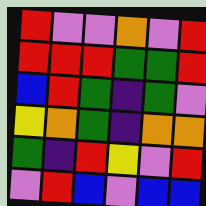[["red", "violet", "violet", "orange", "violet", "red"], ["red", "red", "red", "green", "green", "red"], ["blue", "red", "green", "indigo", "green", "violet"], ["yellow", "orange", "green", "indigo", "orange", "orange"], ["green", "indigo", "red", "yellow", "violet", "red"], ["violet", "red", "blue", "violet", "blue", "blue"]]